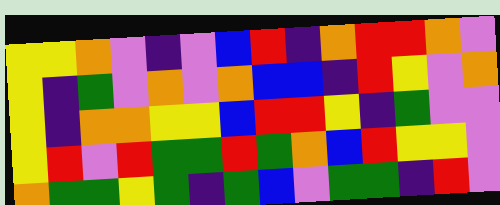[["yellow", "yellow", "orange", "violet", "indigo", "violet", "blue", "red", "indigo", "orange", "red", "red", "orange", "violet"], ["yellow", "indigo", "green", "violet", "orange", "violet", "orange", "blue", "blue", "indigo", "red", "yellow", "violet", "orange"], ["yellow", "indigo", "orange", "orange", "yellow", "yellow", "blue", "red", "red", "yellow", "indigo", "green", "violet", "violet"], ["yellow", "red", "violet", "red", "green", "green", "red", "green", "orange", "blue", "red", "yellow", "yellow", "violet"], ["orange", "green", "green", "yellow", "green", "indigo", "green", "blue", "violet", "green", "green", "indigo", "red", "violet"]]